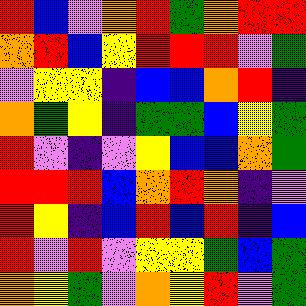[["red", "blue", "violet", "orange", "red", "green", "orange", "red", "red"], ["orange", "red", "blue", "yellow", "red", "red", "red", "violet", "green"], ["violet", "yellow", "yellow", "indigo", "blue", "blue", "orange", "red", "indigo"], ["orange", "green", "yellow", "indigo", "green", "green", "blue", "yellow", "green"], ["red", "violet", "indigo", "violet", "yellow", "blue", "blue", "orange", "green"], ["red", "red", "red", "blue", "orange", "red", "orange", "indigo", "violet"], ["red", "yellow", "indigo", "blue", "red", "blue", "red", "indigo", "blue"], ["red", "violet", "red", "violet", "yellow", "yellow", "green", "blue", "green"], ["orange", "yellow", "green", "violet", "orange", "yellow", "red", "violet", "green"]]